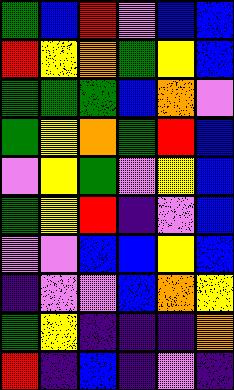[["green", "blue", "red", "violet", "blue", "blue"], ["red", "yellow", "orange", "green", "yellow", "blue"], ["green", "green", "green", "blue", "orange", "violet"], ["green", "yellow", "orange", "green", "red", "blue"], ["violet", "yellow", "green", "violet", "yellow", "blue"], ["green", "yellow", "red", "indigo", "violet", "blue"], ["violet", "violet", "blue", "blue", "yellow", "blue"], ["indigo", "violet", "violet", "blue", "orange", "yellow"], ["green", "yellow", "indigo", "indigo", "indigo", "orange"], ["red", "indigo", "blue", "indigo", "violet", "indigo"]]